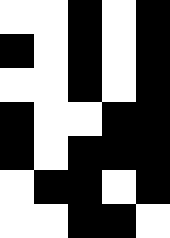[["white", "white", "black", "white", "black"], ["black", "white", "black", "white", "black"], ["white", "white", "black", "white", "black"], ["black", "white", "white", "black", "black"], ["black", "white", "black", "black", "black"], ["white", "black", "black", "white", "black"], ["white", "white", "black", "black", "white"]]